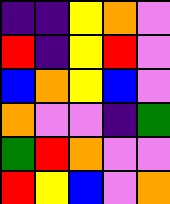[["indigo", "indigo", "yellow", "orange", "violet"], ["red", "indigo", "yellow", "red", "violet"], ["blue", "orange", "yellow", "blue", "violet"], ["orange", "violet", "violet", "indigo", "green"], ["green", "red", "orange", "violet", "violet"], ["red", "yellow", "blue", "violet", "orange"]]